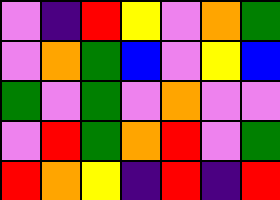[["violet", "indigo", "red", "yellow", "violet", "orange", "green"], ["violet", "orange", "green", "blue", "violet", "yellow", "blue"], ["green", "violet", "green", "violet", "orange", "violet", "violet"], ["violet", "red", "green", "orange", "red", "violet", "green"], ["red", "orange", "yellow", "indigo", "red", "indigo", "red"]]